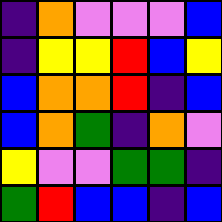[["indigo", "orange", "violet", "violet", "violet", "blue"], ["indigo", "yellow", "yellow", "red", "blue", "yellow"], ["blue", "orange", "orange", "red", "indigo", "blue"], ["blue", "orange", "green", "indigo", "orange", "violet"], ["yellow", "violet", "violet", "green", "green", "indigo"], ["green", "red", "blue", "blue", "indigo", "blue"]]